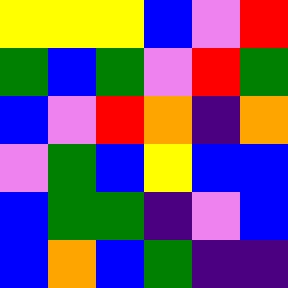[["yellow", "yellow", "yellow", "blue", "violet", "red"], ["green", "blue", "green", "violet", "red", "green"], ["blue", "violet", "red", "orange", "indigo", "orange"], ["violet", "green", "blue", "yellow", "blue", "blue"], ["blue", "green", "green", "indigo", "violet", "blue"], ["blue", "orange", "blue", "green", "indigo", "indigo"]]